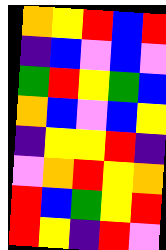[["orange", "yellow", "red", "blue", "red"], ["indigo", "blue", "violet", "blue", "violet"], ["green", "red", "yellow", "green", "blue"], ["orange", "blue", "violet", "blue", "yellow"], ["indigo", "yellow", "yellow", "red", "indigo"], ["violet", "orange", "red", "yellow", "orange"], ["red", "blue", "green", "yellow", "red"], ["red", "yellow", "indigo", "red", "violet"]]